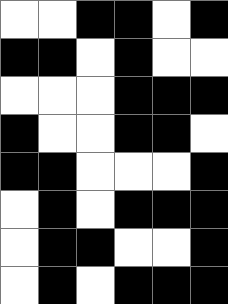[["white", "white", "black", "black", "white", "black"], ["black", "black", "white", "black", "white", "white"], ["white", "white", "white", "black", "black", "black"], ["black", "white", "white", "black", "black", "white"], ["black", "black", "white", "white", "white", "black"], ["white", "black", "white", "black", "black", "black"], ["white", "black", "black", "white", "white", "black"], ["white", "black", "white", "black", "black", "black"]]